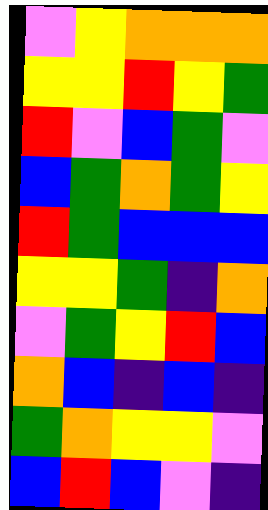[["violet", "yellow", "orange", "orange", "orange"], ["yellow", "yellow", "red", "yellow", "green"], ["red", "violet", "blue", "green", "violet"], ["blue", "green", "orange", "green", "yellow"], ["red", "green", "blue", "blue", "blue"], ["yellow", "yellow", "green", "indigo", "orange"], ["violet", "green", "yellow", "red", "blue"], ["orange", "blue", "indigo", "blue", "indigo"], ["green", "orange", "yellow", "yellow", "violet"], ["blue", "red", "blue", "violet", "indigo"]]